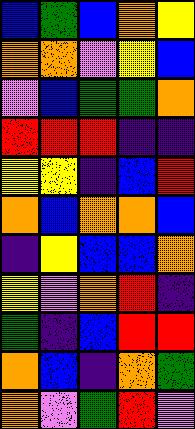[["blue", "green", "blue", "orange", "yellow"], ["orange", "orange", "violet", "yellow", "blue"], ["violet", "blue", "green", "green", "orange"], ["red", "red", "red", "indigo", "indigo"], ["yellow", "yellow", "indigo", "blue", "red"], ["orange", "blue", "orange", "orange", "blue"], ["indigo", "yellow", "blue", "blue", "orange"], ["yellow", "violet", "orange", "red", "indigo"], ["green", "indigo", "blue", "red", "red"], ["orange", "blue", "indigo", "orange", "green"], ["orange", "violet", "green", "red", "violet"]]